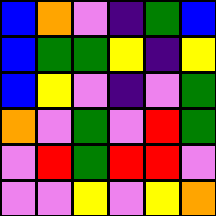[["blue", "orange", "violet", "indigo", "green", "blue"], ["blue", "green", "green", "yellow", "indigo", "yellow"], ["blue", "yellow", "violet", "indigo", "violet", "green"], ["orange", "violet", "green", "violet", "red", "green"], ["violet", "red", "green", "red", "red", "violet"], ["violet", "violet", "yellow", "violet", "yellow", "orange"]]